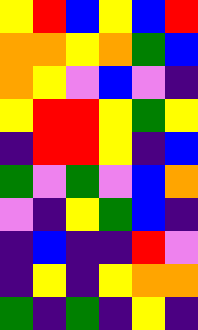[["yellow", "red", "blue", "yellow", "blue", "red"], ["orange", "orange", "yellow", "orange", "green", "blue"], ["orange", "yellow", "violet", "blue", "violet", "indigo"], ["yellow", "red", "red", "yellow", "green", "yellow"], ["indigo", "red", "red", "yellow", "indigo", "blue"], ["green", "violet", "green", "violet", "blue", "orange"], ["violet", "indigo", "yellow", "green", "blue", "indigo"], ["indigo", "blue", "indigo", "indigo", "red", "violet"], ["indigo", "yellow", "indigo", "yellow", "orange", "orange"], ["green", "indigo", "green", "indigo", "yellow", "indigo"]]